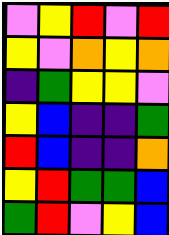[["violet", "yellow", "red", "violet", "red"], ["yellow", "violet", "orange", "yellow", "orange"], ["indigo", "green", "yellow", "yellow", "violet"], ["yellow", "blue", "indigo", "indigo", "green"], ["red", "blue", "indigo", "indigo", "orange"], ["yellow", "red", "green", "green", "blue"], ["green", "red", "violet", "yellow", "blue"]]